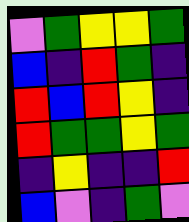[["violet", "green", "yellow", "yellow", "green"], ["blue", "indigo", "red", "green", "indigo"], ["red", "blue", "red", "yellow", "indigo"], ["red", "green", "green", "yellow", "green"], ["indigo", "yellow", "indigo", "indigo", "red"], ["blue", "violet", "indigo", "green", "violet"]]